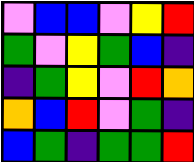[["violet", "blue", "blue", "violet", "yellow", "red"], ["green", "violet", "yellow", "green", "blue", "indigo"], ["indigo", "green", "yellow", "violet", "red", "orange"], ["orange", "blue", "red", "violet", "green", "indigo"], ["blue", "green", "indigo", "green", "green", "red"]]